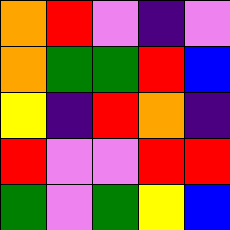[["orange", "red", "violet", "indigo", "violet"], ["orange", "green", "green", "red", "blue"], ["yellow", "indigo", "red", "orange", "indigo"], ["red", "violet", "violet", "red", "red"], ["green", "violet", "green", "yellow", "blue"]]